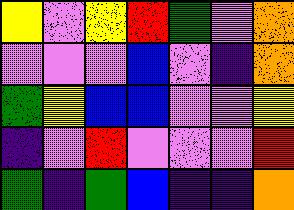[["yellow", "violet", "yellow", "red", "green", "violet", "orange"], ["violet", "violet", "violet", "blue", "violet", "indigo", "orange"], ["green", "yellow", "blue", "blue", "violet", "violet", "yellow"], ["indigo", "violet", "red", "violet", "violet", "violet", "red"], ["green", "indigo", "green", "blue", "indigo", "indigo", "orange"]]